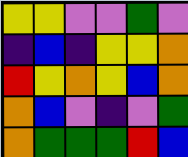[["yellow", "yellow", "violet", "violet", "green", "violet"], ["indigo", "blue", "indigo", "yellow", "yellow", "orange"], ["red", "yellow", "orange", "yellow", "blue", "orange"], ["orange", "blue", "violet", "indigo", "violet", "green"], ["orange", "green", "green", "green", "red", "blue"]]